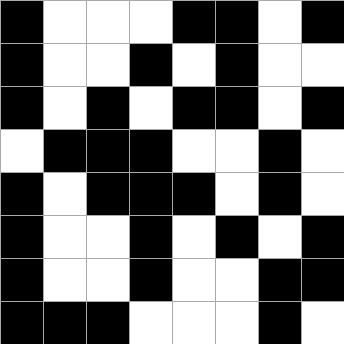[["black", "white", "white", "white", "black", "black", "white", "black"], ["black", "white", "white", "black", "white", "black", "white", "white"], ["black", "white", "black", "white", "black", "black", "white", "black"], ["white", "black", "black", "black", "white", "white", "black", "white"], ["black", "white", "black", "black", "black", "white", "black", "white"], ["black", "white", "white", "black", "white", "black", "white", "black"], ["black", "white", "white", "black", "white", "white", "black", "black"], ["black", "black", "black", "white", "white", "white", "black", "white"]]